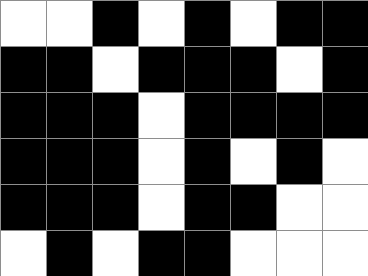[["white", "white", "black", "white", "black", "white", "black", "black"], ["black", "black", "white", "black", "black", "black", "white", "black"], ["black", "black", "black", "white", "black", "black", "black", "black"], ["black", "black", "black", "white", "black", "white", "black", "white"], ["black", "black", "black", "white", "black", "black", "white", "white"], ["white", "black", "white", "black", "black", "white", "white", "white"]]